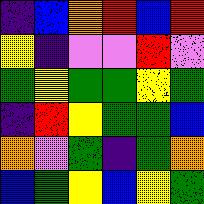[["indigo", "blue", "orange", "red", "blue", "red"], ["yellow", "indigo", "violet", "violet", "red", "violet"], ["green", "yellow", "green", "green", "yellow", "green"], ["indigo", "red", "yellow", "green", "green", "blue"], ["orange", "violet", "green", "indigo", "green", "orange"], ["blue", "green", "yellow", "blue", "yellow", "green"]]